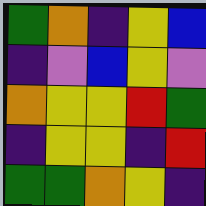[["green", "orange", "indigo", "yellow", "blue"], ["indigo", "violet", "blue", "yellow", "violet"], ["orange", "yellow", "yellow", "red", "green"], ["indigo", "yellow", "yellow", "indigo", "red"], ["green", "green", "orange", "yellow", "indigo"]]